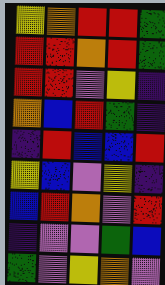[["yellow", "orange", "red", "red", "green"], ["red", "red", "orange", "red", "green"], ["red", "red", "violet", "yellow", "indigo"], ["orange", "blue", "red", "green", "indigo"], ["indigo", "red", "blue", "blue", "red"], ["yellow", "blue", "violet", "yellow", "indigo"], ["blue", "red", "orange", "violet", "red"], ["indigo", "violet", "violet", "green", "blue"], ["green", "violet", "yellow", "orange", "violet"]]